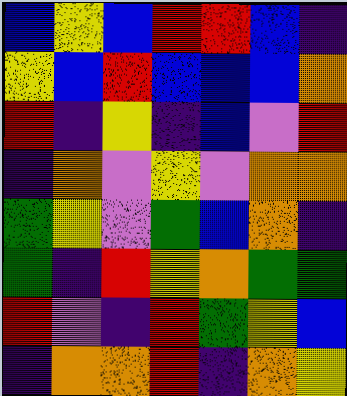[["blue", "yellow", "blue", "red", "red", "blue", "indigo"], ["yellow", "blue", "red", "blue", "blue", "blue", "orange"], ["red", "indigo", "yellow", "indigo", "blue", "violet", "red"], ["indigo", "orange", "violet", "yellow", "violet", "orange", "orange"], ["green", "yellow", "violet", "green", "blue", "orange", "indigo"], ["green", "indigo", "red", "yellow", "orange", "green", "green"], ["red", "violet", "indigo", "red", "green", "yellow", "blue"], ["indigo", "orange", "orange", "red", "indigo", "orange", "yellow"]]